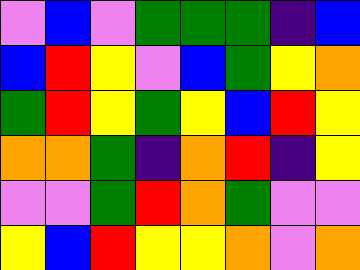[["violet", "blue", "violet", "green", "green", "green", "indigo", "blue"], ["blue", "red", "yellow", "violet", "blue", "green", "yellow", "orange"], ["green", "red", "yellow", "green", "yellow", "blue", "red", "yellow"], ["orange", "orange", "green", "indigo", "orange", "red", "indigo", "yellow"], ["violet", "violet", "green", "red", "orange", "green", "violet", "violet"], ["yellow", "blue", "red", "yellow", "yellow", "orange", "violet", "orange"]]